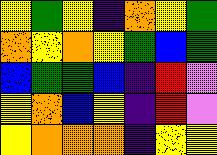[["yellow", "green", "yellow", "indigo", "orange", "yellow", "green"], ["orange", "yellow", "orange", "yellow", "green", "blue", "green"], ["blue", "green", "green", "blue", "indigo", "red", "violet"], ["yellow", "orange", "blue", "yellow", "indigo", "red", "violet"], ["yellow", "orange", "orange", "orange", "indigo", "yellow", "yellow"]]